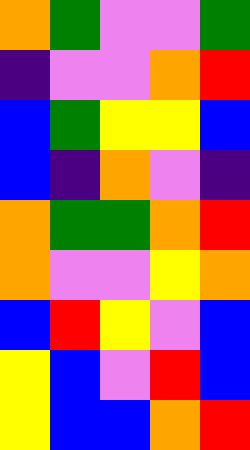[["orange", "green", "violet", "violet", "green"], ["indigo", "violet", "violet", "orange", "red"], ["blue", "green", "yellow", "yellow", "blue"], ["blue", "indigo", "orange", "violet", "indigo"], ["orange", "green", "green", "orange", "red"], ["orange", "violet", "violet", "yellow", "orange"], ["blue", "red", "yellow", "violet", "blue"], ["yellow", "blue", "violet", "red", "blue"], ["yellow", "blue", "blue", "orange", "red"]]